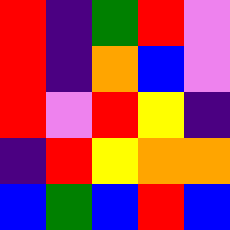[["red", "indigo", "green", "red", "violet"], ["red", "indigo", "orange", "blue", "violet"], ["red", "violet", "red", "yellow", "indigo"], ["indigo", "red", "yellow", "orange", "orange"], ["blue", "green", "blue", "red", "blue"]]